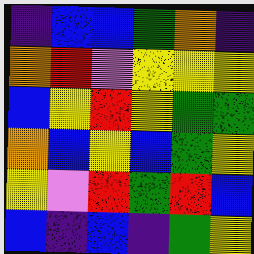[["indigo", "blue", "blue", "green", "orange", "indigo"], ["orange", "red", "violet", "yellow", "yellow", "yellow"], ["blue", "yellow", "red", "yellow", "green", "green"], ["orange", "blue", "yellow", "blue", "green", "yellow"], ["yellow", "violet", "red", "green", "red", "blue"], ["blue", "indigo", "blue", "indigo", "green", "yellow"]]